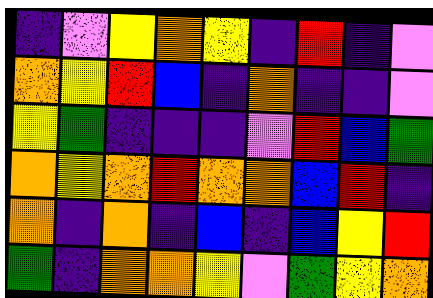[["indigo", "violet", "yellow", "orange", "yellow", "indigo", "red", "indigo", "violet"], ["orange", "yellow", "red", "blue", "indigo", "orange", "indigo", "indigo", "violet"], ["yellow", "green", "indigo", "indigo", "indigo", "violet", "red", "blue", "green"], ["orange", "yellow", "orange", "red", "orange", "orange", "blue", "red", "indigo"], ["orange", "indigo", "orange", "indigo", "blue", "indigo", "blue", "yellow", "red"], ["green", "indigo", "orange", "orange", "yellow", "violet", "green", "yellow", "orange"]]